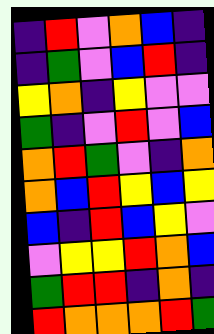[["indigo", "red", "violet", "orange", "blue", "indigo"], ["indigo", "green", "violet", "blue", "red", "indigo"], ["yellow", "orange", "indigo", "yellow", "violet", "violet"], ["green", "indigo", "violet", "red", "violet", "blue"], ["orange", "red", "green", "violet", "indigo", "orange"], ["orange", "blue", "red", "yellow", "blue", "yellow"], ["blue", "indigo", "red", "blue", "yellow", "violet"], ["violet", "yellow", "yellow", "red", "orange", "blue"], ["green", "red", "red", "indigo", "orange", "indigo"], ["red", "orange", "orange", "orange", "red", "green"]]